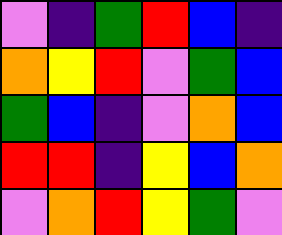[["violet", "indigo", "green", "red", "blue", "indigo"], ["orange", "yellow", "red", "violet", "green", "blue"], ["green", "blue", "indigo", "violet", "orange", "blue"], ["red", "red", "indigo", "yellow", "blue", "orange"], ["violet", "orange", "red", "yellow", "green", "violet"]]